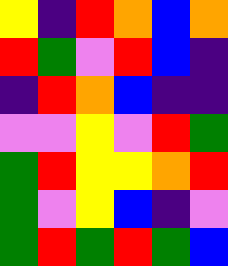[["yellow", "indigo", "red", "orange", "blue", "orange"], ["red", "green", "violet", "red", "blue", "indigo"], ["indigo", "red", "orange", "blue", "indigo", "indigo"], ["violet", "violet", "yellow", "violet", "red", "green"], ["green", "red", "yellow", "yellow", "orange", "red"], ["green", "violet", "yellow", "blue", "indigo", "violet"], ["green", "red", "green", "red", "green", "blue"]]